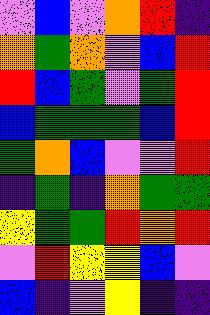[["violet", "blue", "violet", "orange", "red", "indigo"], ["orange", "green", "orange", "violet", "blue", "red"], ["red", "blue", "green", "violet", "green", "red"], ["blue", "green", "green", "green", "blue", "red"], ["green", "orange", "blue", "violet", "violet", "red"], ["indigo", "green", "indigo", "orange", "green", "green"], ["yellow", "green", "green", "red", "orange", "red"], ["violet", "red", "yellow", "yellow", "blue", "violet"], ["blue", "indigo", "violet", "yellow", "indigo", "indigo"]]